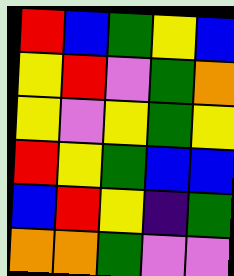[["red", "blue", "green", "yellow", "blue"], ["yellow", "red", "violet", "green", "orange"], ["yellow", "violet", "yellow", "green", "yellow"], ["red", "yellow", "green", "blue", "blue"], ["blue", "red", "yellow", "indigo", "green"], ["orange", "orange", "green", "violet", "violet"]]